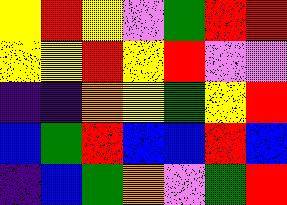[["yellow", "red", "yellow", "violet", "green", "red", "red"], ["yellow", "yellow", "red", "yellow", "red", "violet", "violet"], ["indigo", "indigo", "orange", "yellow", "green", "yellow", "red"], ["blue", "green", "red", "blue", "blue", "red", "blue"], ["indigo", "blue", "green", "orange", "violet", "green", "red"]]